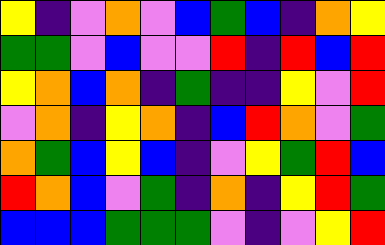[["yellow", "indigo", "violet", "orange", "violet", "blue", "green", "blue", "indigo", "orange", "yellow"], ["green", "green", "violet", "blue", "violet", "violet", "red", "indigo", "red", "blue", "red"], ["yellow", "orange", "blue", "orange", "indigo", "green", "indigo", "indigo", "yellow", "violet", "red"], ["violet", "orange", "indigo", "yellow", "orange", "indigo", "blue", "red", "orange", "violet", "green"], ["orange", "green", "blue", "yellow", "blue", "indigo", "violet", "yellow", "green", "red", "blue"], ["red", "orange", "blue", "violet", "green", "indigo", "orange", "indigo", "yellow", "red", "green"], ["blue", "blue", "blue", "green", "green", "green", "violet", "indigo", "violet", "yellow", "red"]]